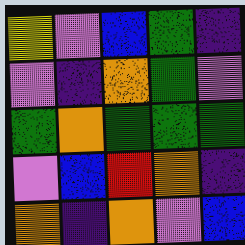[["yellow", "violet", "blue", "green", "indigo"], ["violet", "indigo", "orange", "green", "violet"], ["green", "orange", "green", "green", "green"], ["violet", "blue", "red", "orange", "indigo"], ["orange", "indigo", "orange", "violet", "blue"]]